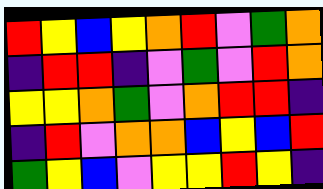[["red", "yellow", "blue", "yellow", "orange", "red", "violet", "green", "orange"], ["indigo", "red", "red", "indigo", "violet", "green", "violet", "red", "orange"], ["yellow", "yellow", "orange", "green", "violet", "orange", "red", "red", "indigo"], ["indigo", "red", "violet", "orange", "orange", "blue", "yellow", "blue", "red"], ["green", "yellow", "blue", "violet", "yellow", "yellow", "red", "yellow", "indigo"]]